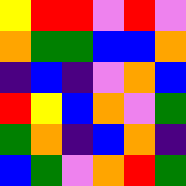[["yellow", "red", "red", "violet", "red", "violet"], ["orange", "green", "green", "blue", "blue", "orange"], ["indigo", "blue", "indigo", "violet", "orange", "blue"], ["red", "yellow", "blue", "orange", "violet", "green"], ["green", "orange", "indigo", "blue", "orange", "indigo"], ["blue", "green", "violet", "orange", "red", "green"]]